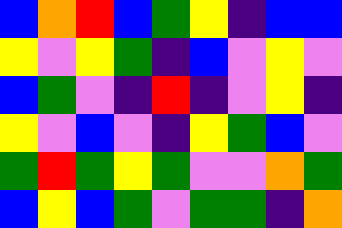[["blue", "orange", "red", "blue", "green", "yellow", "indigo", "blue", "blue"], ["yellow", "violet", "yellow", "green", "indigo", "blue", "violet", "yellow", "violet"], ["blue", "green", "violet", "indigo", "red", "indigo", "violet", "yellow", "indigo"], ["yellow", "violet", "blue", "violet", "indigo", "yellow", "green", "blue", "violet"], ["green", "red", "green", "yellow", "green", "violet", "violet", "orange", "green"], ["blue", "yellow", "blue", "green", "violet", "green", "green", "indigo", "orange"]]